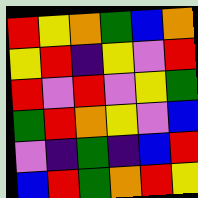[["red", "yellow", "orange", "green", "blue", "orange"], ["yellow", "red", "indigo", "yellow", "violet", "red"], ["red", "violet", "red", "violet", "yellow", "green"], ["green", "red", "orange", "yellow", "violet", "blue"], ["violet", "indigo", "green", "indigo", "blue", "red"], ["blue", "red", "green", "orange", "red", "yellow"]]